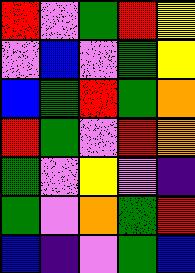[["red", "violet", "green", "red", "yellow"], ["violet", "blue", "violet", "green", "yellow"], ["blue", "green", "red", "green", "orange"], ["red", "green", "violet", "red", "orange"], ["green", "violet", "yellow", "violet", "indigo"], ["green", "violet", "orange", "green", "red"], ["blue", "indigo", "violet", "green", "blue"]]